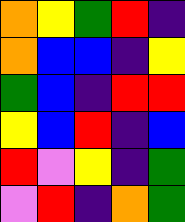[["orange", "yellow", "green", "red", "indigo"], ["orange", "blue", "blue", "indigo", "yellow"], ["green", "blue", "indigo", "red", "red"], ["yellow", "blue", "red", "indigo", "blue"], ["red", "violet", "yellow", "indigo", "green"], ["violet", "red", "indigo", "orange", "green"]]